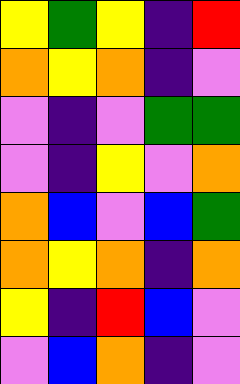[["yellow", "green", "yellow", "indigo", "red"], ["orange", "yellow", "orange", "indigo", "violet"], ["violet", "indigo", "violet", "green", "green"], ["violet", "indigo", "yellow", "violet", "orange"], ["orange", "blue", "violet", "blue", "green"], ["orange", "yellow", "orange", "indigo", "orange"], ["yellow", "indigo", "red", "blue", "violet"], ["violet", "blue", "orange", "indigo", "violet"]]